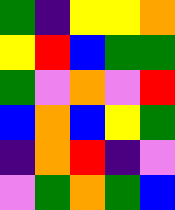[["green", "indigo", "yellow", "yellow", "orange"], ["yellow", "red", "blue", "green", "green"], ["green", "violet", "orange", "violet", "red"], ["blue", "orange", "blue", "yellow", "green"], ["indigo", "orange", "red", "indigo", "violet"], ["violet", "green", "orange", "green", "blue"]]